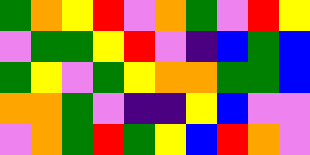[["green", "orange", "yellow", "red", "violet", "orange", "green", "violet", "red", "yellow"], ["violet", "green", "green", "yellow", "red", "violet", "indigo", "blue", "green", "blue"], ["green", "yellow", "violet", "green", "yellow", "orange", "orange", "green", "green", "blue"], ["orange", "orange", "green", "violet", "indigo", "indigo", "yellow", "blue", "violet", "violet"], ["violet", "orange", "green", "red", "green", "yellow", "blue", "red", "orange", "violet"]]